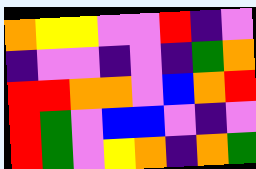[["orange", "yellow", "yellow", "violet", "violet", "red", "indigo", "violet"], ["indigo", "violet", "violet", "indigo", "violet", "indigo", "green", "orange"], ["red", "red", "orange", "orange", "violet", "blue", "orange", "red"], ["red", "green", "violet", "blue", "blue", "violet", "indigo", "violet"], ["red", "green", "violet", "yellow", "orange", "indigo", "orange", "green"]]